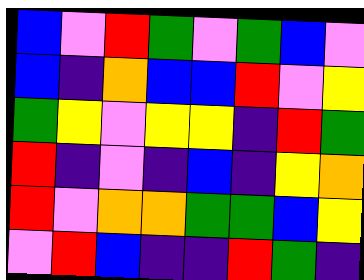[["blue", "violet", "red", "green", "violet", "green", "blue", "violet"], ["blue", "indigo", "orange", "blue", "blue", "red", "violet", "yellow"], ["green", "yellow", "violet", "yellow", "yellow", "indigo", "red", "green"], ["red", "indigo", "violet", "indigo", "blue", "indigo", "yellow", "orange"], ["red", "violet", "orange", "orange", "green", "green", "blue", "yellow"], ["violet", "red", "blue", "indigo", "indigo", "red", "green", "indigo"]]